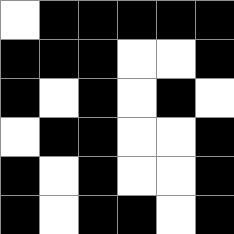[["white", "black", "black", "black", "black", "black"], ["black", "black", "black", "white", "white", "black"], ["black", "white", "black", "white", "black", "white"], ["white", "black", "black", "white", "white", "black"], ["black", "white", "black", "white", "white", "black"], ["black", "white", "black", "black", "white", "black"]]